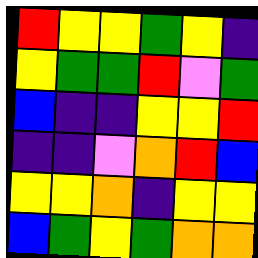[["red", "yellow", "yellow", "green", "yellow", "indigo"], ["yellow", "green", "green", "red", "violet", "green"], ["blue", "indigo", "indigo", "yellow", "yellow", "red"], ["indigo", "indigo", "violet", "orange", "red", "blue"], ["yellow", "yellow", "orange", "indigo", "yellow", "yellow"], ["blue", "green", "yellow", "green", "orange", "orange"]]